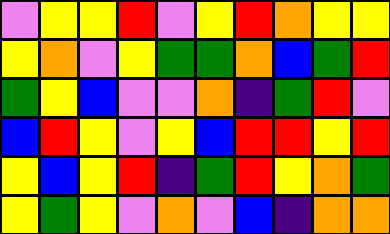[["violet", "yellow", "yellow", "red", "violet", "yellow", "red", "orange", "yellow", "yellow"], ["yellow", "orange", "violet", "yellow", "green", "green", "orange", "blue", "green", "red"], ["green", "yellow", "blue", "violet", "violet", "orange", "indigo", "green", "red", "violet"], ["blue", "red", "yellow", "violet", "yellow", "blue", "red", "red", "yellow", "red"], ["yellow", "blue", "yellow", "red", "indigo", "green", "red", "yellow", "orange", "green"], ["yellow", "green", "yellow", "violet", "orange", "violet", "blue", "indigo", "orange", "orange"]]